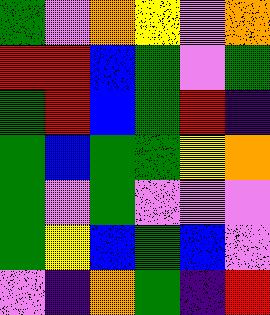[["green", "violet", "orange", "yellow", "violet", "orange"], ["red", "red", "blue", "green", "violet", "green"], ["green", "red", "blue", "green", "red", "indigo"], ["green", "blue", "green", "green", "yellow", "orange"], ["green", "violet", "green", "violet", "violet", "violet"], ["green", "yellow", "blue", "green", "blue", "violet"], ["violet", "indigo", "orange", "green", "indigo", "red"]]